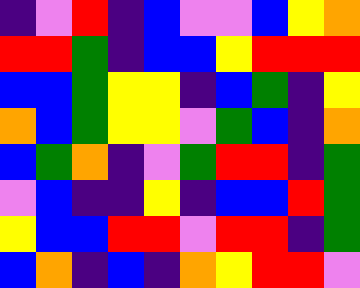[["indigo", "violet", "red", "indigo", "blue", "violet", "violet", "blue", "yellow", "orange"], ["red", "red", "green", "indigo", "blue", "blue", "yellow", "red", "red", "red"], ["blue", "blue", "green", "yellow", "yellow", "indigo", "blue", "green", "indigo", "yellow"], ["orange", "blue", "green", "yellow", "yellow", "violet", "green", "blue", "indigo", "orange"], ["blue", "green", "orange", "indigo", "violet", "green", "red", "red", "indigo", "green"], ["violet", "blue", "indigo", "indigo", "yellow", "indigo", "blue", "blue", "red", "green"], ["yellow", "blue", "blue", "red", "red", "violet", "red", "red", "indigo", "green"], ["blue", "orange", "indigo", "blue", "indigo", "orange", "yellow", "red", "red", "violet"]]